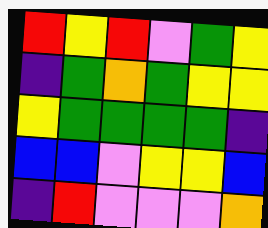[["red", "yellow", "red", "violet", "green", "yellow"], ["indigo", "green", "orange", "green", "yellow", "yellow"], ["yellow", "green", "green", "green", "green", "indigo"], ["blue", "blue", "violet", "yellow", "yellow", "blue"], ["indigo", "red", "violet", "violet", "violet", "orange"]]